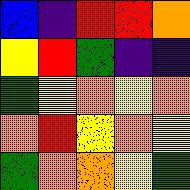[["blue", "indigo", "red", "red", "orange"], ["yellow", "red", "green", "indigo", "indigo"], ["green", "yellow", "orange", "yellow", "orange"], ["orange", "red", "yellow", "orange", "yellow"], ["green", "orange", "orange", "yellow", "green"]]